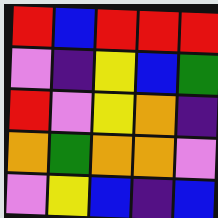[["red", "blue", "red", "red", "red"], ["violet", "indigo", "yellow", "blue", "green"], ["red", "violet", "yellow", "orange", "indigo"], ["orange", "green", "orange", "orange", "violet"], ["violet", "yellow", "blue", "indigo", "blue"]]